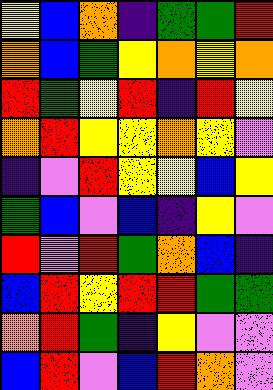[["yellow", "blue", "orange", "indigo", "green", "green", "red"], ["orange", "blue", "green", "yellow", "orange", "yellow", "orange"], ["red", "green", "yellow", "red", "indigo", "red", "yellow"], ["orange", "red", "yellow", "yellow", "orange", "yellow", "violet"], ["indigo", "violet", "red", "yellow", "yellow", "blue", "yellow"], ["green", "blue", "violet", "blue", "indigo", "yellow", "violet"], ["red", "violet", "red", "green", "orange", "blue", "indigo"], ["blue", "red", "yellow", "red", "red", "green", "green"], ["orange", "red", "green", "indigo", "yellow", "violet", "violet"], ["blue", "red", "violet", "blue", "red", "orange", "violet"]]